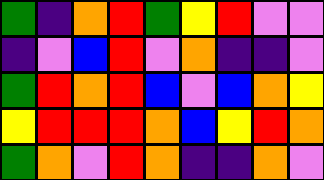[["green", "indigo", "orange", "red", "green", "yellow", "red", "violet", "violet"], ["indigo", "violet", "blue", "red", "violet", "orange", "indigo", "indigo", "violet"], ["green", "red", "orange", "red", "blue", "violet", "blue", "orange", "yellow"], ["yellow", "red", "red", "red", "orange", "blue", "yellow", "red", "orange"], ["green", "orange", "violet", "red", "orange", "indigo", "indigo", "orange", "violet"]]